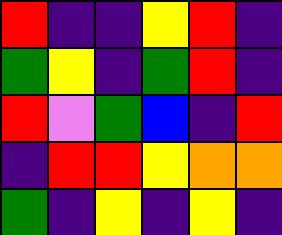[["red", "indigo", "indigo", "yellow", "red", "indigo"], ["green", "yellow", "indigo", "green", "red", "indigo"], ["red", "violet", "green", "blue", "indigo", "red"], ["indigo", "red", "red", "yellow", "orange", "orange"], ["green", "indigo", "yellow", "indigo", "yellow", "indigo"]]